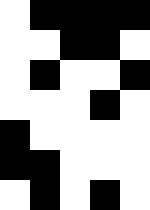[["white", "black", "black", "black", "black"], ["white", "white", "black", "black", "white"], ["white", "black", "white", "white", "black"], ["white", "white", "white", "black", "white"], ["black", "white", "white", "white", "white"], ["black", "black", "white", "white", "white"], ["white", "black", "white", "black", "white"]]